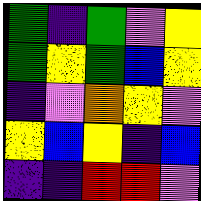[["green", "indigo", "green", "violet", "yellow"], ["green", "yellow", "green", "blue", "yellow"], ["indigo", "violet", "orange", "yellow", "violet"], ["yellow", "blue", "yellow", "indigo", "blue"], ["indigo", "indigo", "red", "red", "violet"]]